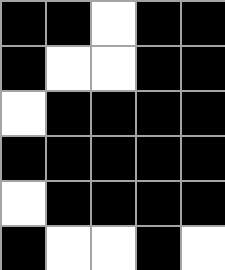[["black", "black", "white", "black", "black"], ["black", "white", "white", "black", "black"], ["white", "black", "black", "black", "black"], ["black", "black", "black", "black", "black"], ["white", "black", "black", "black", "black"], ["black", "white", "white", "black", "white"]]